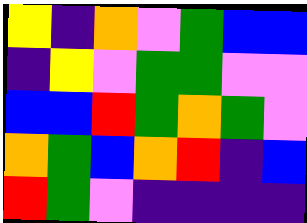[["yellow", "indigo", "orange", "violet", "green", "blue", "blue"], ["indigo", "yellow", "violet", "green", "green", "violet", "violet"], ["blue", "blue", "red", "green", "orange", "green", "violet"], ["orange", "green", "blue", "orange", "red", "indigo", "blue"], ["red", "green", "violet", "indigo", "indigo", "indigo", "indigo"]]